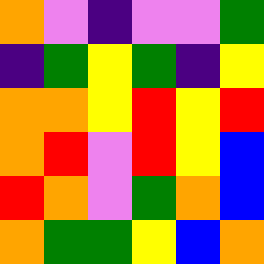[["orange", "violet", "indigo", "violet", "violet", "green"], ["indigo", "green", "yellow", "green", "indigo", "yellow"], ["orange", "orange", "yellow", "red", "yellow", "red"], ["orange", "red", "violet", "red", "yellow", "blue"], ["red", "orange", "violet", "green", "orange", "blue"], ["orange", "green", "green", "yellow", "blue", "orange"]]